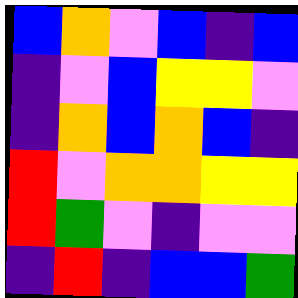[["blue", "orange", "violet", "blue", "indigo", "blue"], ["indigo", "violet", "blue", "yellow", "yellow", "violet"], ["indigo", "orange", "blue", "orange", "blue", "indigo"], ["red", "violet", "orange", "orange", "yellow", "yellow"], ["red", "green", "violet", "indigo", "violet", "violet"], ["indigo", "red", "indigo", "blue", "blue", "green"]]